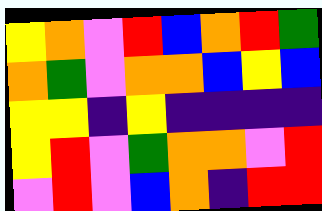[["yellow", "orange", "violet", "red", "blue", "orange", "red", "green"], ["orange", "green", "violet", "orange", "orange", "blue", "yellow", "blue"], ["yellow", "yellow", "indigo", "yellow", "indigo", "indigo", "indigo", "indigo"], ["yellow", "red", "violet", "green", "orange", "orange", "violet", "red"], ["violet", "red", "violet", "blue", "orange", "indigo", "red", "red"]]